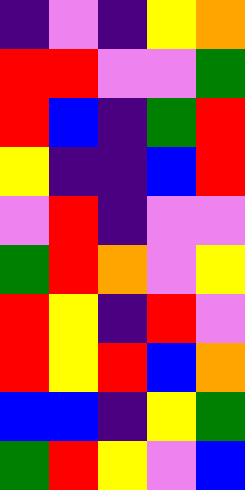[["indigo", "violet", "indigo", "yellow", "orange"], ["red", "red", "violet", "violet", "green"], ["red", "blue", "indigo", "green", "red"], ["yellow", "indigo", "indigo", "blue", "red"], ["violet", "red", "indigo", "violet", "violet"], ["green", "red", "orange", "violet", "yellow"], ["red", "yellow", "indigo", "red", "violet"], ["red", "yellow", "red", "blue", "orange"], ["blue", "blue", "indigo", "yellow", "green"], ["green", "red", "yellow", "violet", "blue"]]